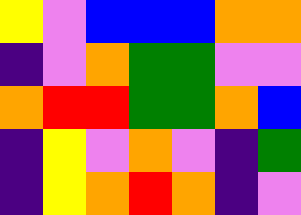[["yellow", "violet", "blue", "blue", "blue", "orange", "orange"], ["indigo", "violet", "orange", "green", "green", "violet", "violet"], ["orange", "red", "red", "green", "green", "orange", "blue"], ["indigo", "yellow", "violet", "orange", "violet", "indigo", "green"], ["indigo", "yellow", "orange", "red", "orange", "indigo", "violet"]]